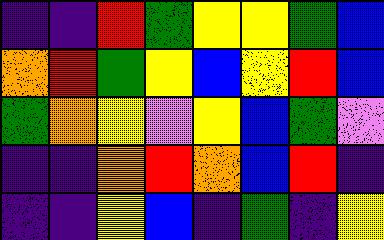[["indigo", "indigo", "red", "green", "yellow", "yellow", "green", "blue"], ["orange", "red", "green", "yellow", "blue", "yellow", "red", "blue"], ["green", "orange", "yellow", "violet", "yellow", "blue", "green", "violet"], ["indigo", "indigo", "orange", "red", "orange", "blue", "red", "indigo"], ["indigo", "indigo", "yellow", "blue", "indigo", "green", "indigo", "yellow"]]